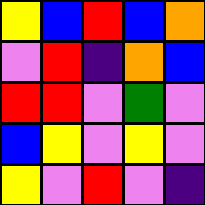[["yellow", "blue", "red", "blue", "orange"], ["violet", "red", "indigo", "orange", "blue"], ["red", "red", "violet", "green", "violet"], ["blue", "yellow", "violet", "yellow", "violet"], ["yellow", "violet", "red", "violet", "indigo"]]